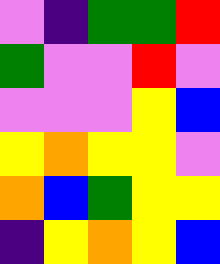[["violet", "indigo", "green", "green", "red"], ["green", "violet", "violet", "red", "violet"], ["violet", "violet", "violet", "yellow", "blue"], ["yellow", "orange", "yellow", "yellow", "violet"], ["orange", "blue", "green", "yellow", "yellow"], ["indigo", "yellow", "orange", "yellow", "blue"]]